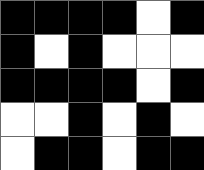[["black", "black", "black", "black", "white", "black"], ["black", "white", "black", "white", "white", "white"], ["black", "black", "black", "black", "white", "black"], ["white", "white", "black", "white", "black", "white"], ["white", "black", "black", "white", "black", "black"]]